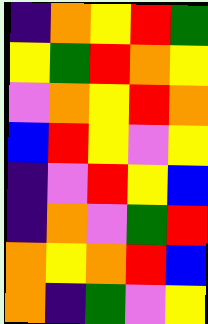[["indigo", "orange", "yellow", "red", "green"], ["yellow", "green", "red", "orange", "yellow"], ["violet", "orange", "yellow", "red", "orange"], ["blue", "red", "yellow", "violet", "yellow"], ["indigo", "violet", "red", "yellow", "blue"], ["indigo", "orange", "violet", "green", "red"], ["orange", "yellow", "orange", "red", "blue"], ["orange", "indigo", "green", "violet", "yellow"]]